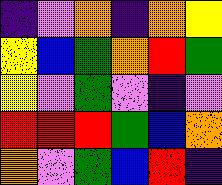[["indigo", "violet", "orange", "indigo", "orange", "yellow"], ["yellow", "blue", "green", "orange", "red", "green"], ["yellow", "violet", "green", "violet", "indigo", "violet"], ["red", "red", "red", "green", "blue", "orange"], ["orange", "violet", "green", "blue", "red", "indigo"]]